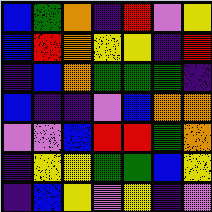[["blue", "green", "orange", "indigo", "red", "violet", "yellow"], ["blue", "red", "orange", "yellow", "yellow", "indigo", "red"], ["indigo", "blue", "orange", "green", "green", "green", "indigo"], ["blue", "indigo", "indigo", "violet", "blue", "orange", "orange"], ["violet", "violet", "blue", "red", "red", "green", "orange"], ["indigo", "yellow", "yellow", "green", "green", "blue", "yellow"], ["indigo", "blue", "yellow", "violet", "yellow", "indigo", "violet"]]